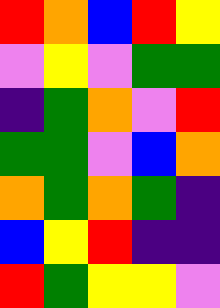[["red", "orange", "blue", "red", "yellow"], ["violet", "yellow", "violet", "green", "green"], ["indigo", "green", "orange", "violet", "red"], ["green", "green", "violet", "blue", "orange"], ["orange", "green", "orange", "green", "indigo"], ["blue", "yellow", "red", "indigo", "indigo"], ["red", "green", "yellow", "yellow", "violet"]]